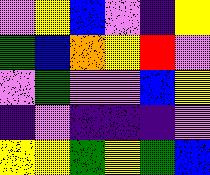[["violet", "yellow", "blue", "violet", "indigo", "yellow"], ["green", "blue", "orange", "yellow", "red", "violet"], ["violet", "green", "violet", "violet", "blue", "yellow"], ["indigo", "violet", "indigo", "indigo", "indigo", "violet"], ["yellow", "yellow", "green", "yellow", "green", "blue"]]